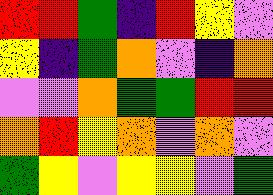[["red", "red", "green", "indigo", "red", "yellow", "violet"], ["yellow", "indigo", "green", "orange", "violet", "indigo", "orange"], ["violet", "violet", "orange", "green", "green", "red", "red"], ["orange", "red", "yellow", "orange", "violet", "orange", "violet"], ["green", "yellow", "violet", "yellow", "yellow", "violet", "green"]]